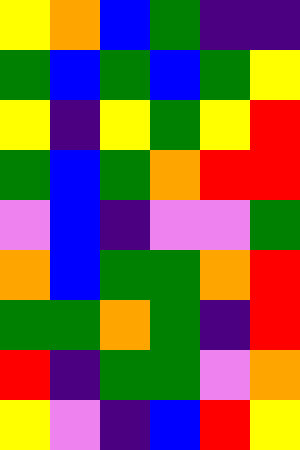[["yellow", "orange", "blue", "green", "indigo", "indigo"], ["green", "blue", "green", "blue", "green", "yellow"], ["yellow", "indigo", "yellow", "green", "yellow", "red"], ["green", "blue", "green", "orange", "red", "red"], ["violet", "blue", "indigo", "violet", "violet", "green"], ["orange", "blue", "green", "green", "orange", "red"], ["green", "green", "orange", "green", "indigo", "red"], ["red", "indigo", "green", "green", "violet", "orange"], ["yellow", "violet", "indigo", "blue", "red", "yellow"]]